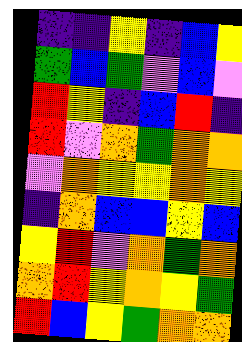[["indigo", "indigo", "yellow", "indigo", "blue", "yellow"], ["green", "blue", "green", "violet", "blue", "violet"], ["red", "yellow", "indigo", "blue", "red", "indigo"], ["red", "violet", "orange", "green", "orange", "orange"], ["violet", "orange", "yellow", "yellow", "orange", "yellow"], ["indigo", "orange", "blue", "blue", "yellow", "blue"], ["yellow", "red", "violet", "orange", "green", "orange"], ["orange", "red", "yellow", "orange", "yellow", "green"], ["red", "blue", "yellow", "green", "orange", "orange"]]